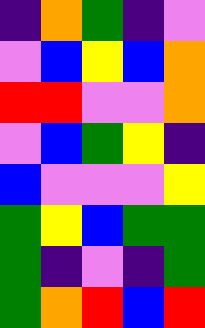[["indigo", "orange", "green", "indigo", "violet"], ["violet", "blue", "yellow", "blue", "orange"], ["red", "red", "violet", "violet", "orange"], ["violet", "blue", "green", "yellow", "indigo"], ["blue", "violet", "violet", "violet", "yellow"], ["green", "yellow", "blue", "green", "green"], ["green", "indigo", "violet", "indigo", "green"], ["green", "orange", "red", "blue", "red"]]